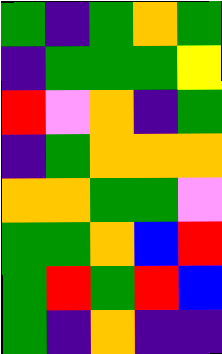[["green", "indigo", "green", "orange", "green"], ["indigo", "green", "green", "green", "yellow"], ["red", "violet", "orange", "indigo", "green"], ["indigo", "green", "orange", "orange", "orange"], ["orange", "orange", "green", "green", "violet"], ["green", "green", "orange", "blue", "red"], ["green", "red", "green", "red", "blue"], ["green", "indigo", "orange", "indigo", "indigo"]]